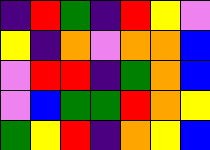[["indigo", "red", "green", "indigo", "red", "yellow", "violet"], ["yellow", "indigo", "orange", "violet", "orange", "orange", "blue"], ["violet", "red", "red", "indigo", "green", "orange", "blue"], ["violet", "blue", "green", "green", "red", "orange", "yellow"], ["green", "yellow", "red", "indigo", "orange", "yellow", "blue"]]